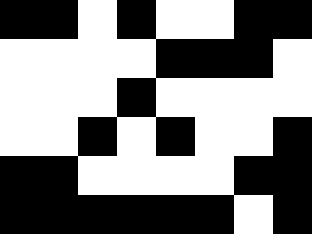[["black", "black", "white", "black", "white", "white", "black", "black"], ["white", "white", "white", "white", "black", "black", "black", "white"], ["white", "white", "white", "black", "white", "white", "white", "white"], ["white", "white", "black", "white", "black", "white", "white", "black"], ["black", "black", "white", "white", "white", "white", "black", "black"], ["black", "black", "black", "black", "black", "black", "white", "black"]]